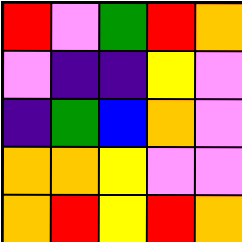[["red", "violet", "green", "red", "orange"], ["violet", "indigo", "indigo", "yellow", "violet"], ["indigo", "green", "blue", "orange", "violet"], ["orange", "orange", "yellow", "violet", "violet"], ["orange", "red", "yellow", "red", "orange"]]